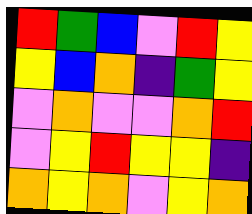[["red", "green", "blue", "violet", "red", "yellow"], ["yellow", "blue", "orange", "indigo", "green", "yellow"], ["violet", "orange", "violet", "violet", "orange", "red"], ["violet", "yellow", "red", "yellow", "yellow", "indigo"], ["orange", "yellow", "orange", "violet", "yellow", "orange"]]